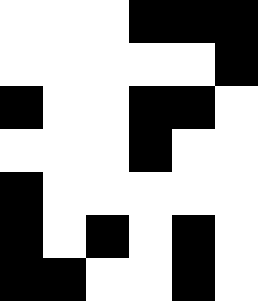[["white", "white", "white", "black", "black", "black"], ["white", "white", "white", "white", "white", "black"], ["black", "white", "white", "black", "black", "white"], ["white", "white", "white", "black", "white", "white"], ["black", "white", "white", "white", "white", "white"], ["black", "white", "black", "white", "black", "white"], ["black", "black", "white", "white", "black", "white"]]